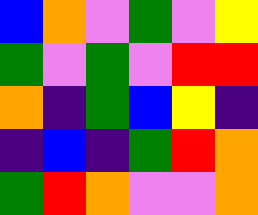[["blue", "orange", "violet", "green", "violet", "yellow"], ["green", "violet", "green", "violet", "red", "red"], ["orange", "indigo", "green", "blue", "yellow", "indigo"], ["indigo", "blue", "indigo", "green", "red", "orange"], ["green", "red", "orange", "violet", "violet", "orange"]]